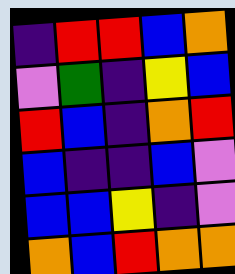[["indigo", "red", "red", "blue", "orange"], ["violet", "green", "indigo", "yellow", "blue"], ["red", "blue", "indigo", "orange", "red"], ["blue", "indigo", "indigo", "blue", "violet"], ["blue", "blue", "yellow", "indigo", "violet"], ["orange", "blue", "red", "orange", "orange"]]